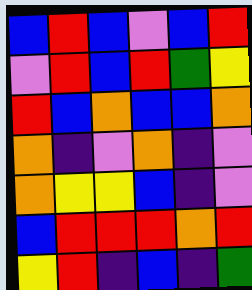[["blue", "red", "blue", "violet", "blue", "red"], ["violet", "red", "blue", "red", "green", "yellow"], ["red", "blue", "orange", "blue", "blue", "orange"], ["orange", "indigo", "violet", "orange", "indigo", "violet"], ["orange", "yellow", "yellow", "blue", "indigo", "violet"], ["blue", "red", "red", "red", "orange", "red"], ["yellow", "red", "indigo", "blue", "indigo", "green"]]